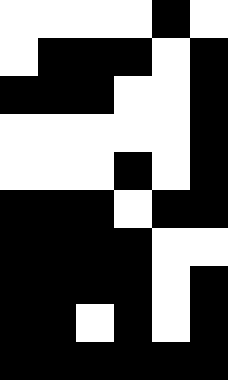[["white", "white", "white", "white", "black", "white"], ["white", "black", "black", "black", "white", "black"], ["black", "black", "black", "white", "white", "black"], ["white", "white", "white", "white", "white", "black"], ["white", "white", "white", "black", "white", "black"], ["black", "black", "black", "white", "black", "black"], ["black", "black", "black", "black", "white", "white"], ["black", "black", "black", "black", "white", "black"], ["black", "black", "white", "black", "white", "black"], ["black", "black", "black", "black", "black", "black"]]